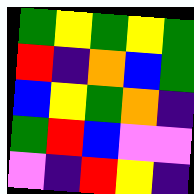[["green", "yellow", "green", "yellow", "green"], ["red", "indigo", "orange", "blue", "green"], ["blue", "yellow", "green", "orange", "indigo"], ["green", "red", "blue", "violet", "violet"], ["violet", "indigo", "red", "yellow", "indigo"]]